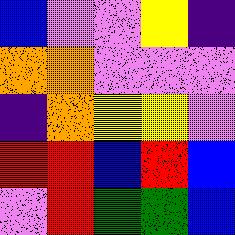[["blue", "violet", "violet", "yellow", "indigo"], ["orange", "orange", "violet", "violet", "violet"], ["indigo", "orange", "yellow", "yellow", "violet"], ["red", "red", "blue", "red", "blue"], ["violet", "red", "green", "green", "blue"]]